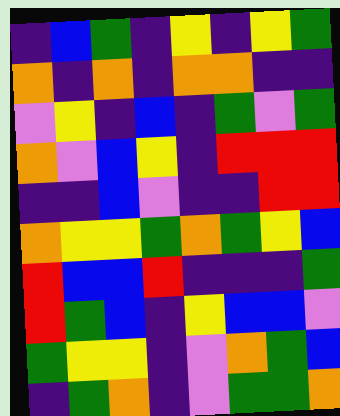[["indigo", "blue", "green", "indigo", "yellow", "indigo", "yellow", "green"], ["orange", "indigo", "orange", "indigo", "orange", "orange", "indigo", "indigo"], ["violet", "yellow", "indigo", "blue", "indigo", "green", "violet", "green"], ["orange", "violet", "blue", "yellow", "indigo", "red", "red", "red"], ["indigo", "indigo", "blue", "violet", "indigo", "indigo", "red", "red"], ["orange", "yellow", "yellow", "green", "orange", "green", "yellow", "blue"], ["red", "blue", "blue", "red", "indigo", "indigo", "indigo", "green"], ["red", "green", "blue", "indigo", "yellow", "blue", "blue", "violet"], ["green", "yellow", "yellow", "indigo", "violet", "orange", "green", "blue"], ["indigo", "green", "orange", "indigo", "violet", "green", "green", "orange"]]